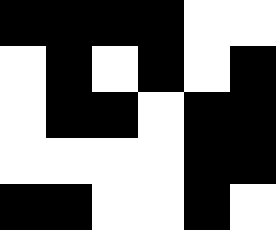[["black", "black", "black", "black", "white", "white"], ["white", "black", "white", "black", "white", "black"], ["white", "black", "black", "white", "black", "black"], ["white", "white", "white", "white", "black", "black"], ["black", "black", "white", "white", "black", "white"]]